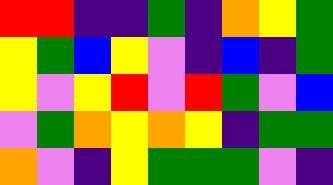[["red", "red", "indigo", "indigo", "green", "indigo", "orange", "yellow", "green"], ["yellow", "green", "blue", "yellow", "violet", "indigo", "blue", "indigo", "green"], ["yellow", "violet", "yellow", "red", "violet", "red", "green", "violet", "blue"], ["violet", "green", "orange", "yellow", "orange", "yellow", "indigo", "green", "green"], ["orange", "violet", "indigo", "yellow", "green", "green", "green", "violet", "indigo"]]